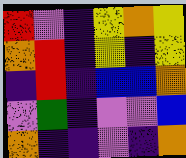[["red", "violet", "indigo", "yellow", "orange", "yellow"], ["orange", "red", "indigo", "yellow", "indigo", "yellow"], ["indigo", "red", "indigo", "blue", "blue", "orange"], ["violet", "green", "indigo", "violet", "violet", "blue"], ["orange", "indigo", "indigo", "violet", "indigo", "orange"]]